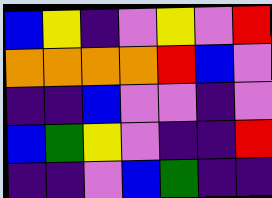[["blue", "yellow", "indigo", "violet", "yellow", "violet", "red"], ["orange", "orange", "orange", "orange", "red", "blue", "violet"], ["indigo", "indigo", "blue", "violet", "violet", "indigo", "violet"], ["blue", "green", "yellow", "violet", "indigo", "indigo", "red"], ["indigo", "indigo", "violet", "blue", "green", "indigo", "indigo"]]